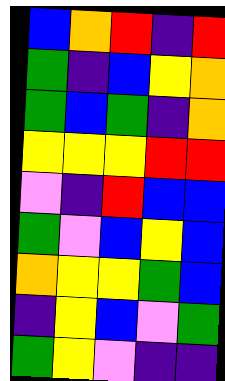[["blue", "orange", "red", "indigo", "red"], ["green", "indigo", "blue", "yellow", "orange"], ["green", "blue", "green", "indigo", "orange"], ["yellow", "yellow", "yellow", "red", "red"], ["violet", "indigo", "red", "blue", "blue"], ["green", "violet", "blue", "yellow", "blue"], ["orange", "yellow", "yellow", "green", "blue"], ["indigo", "yellow", "blue", "violet", "green"], ["green", "yellow", "violet", "indigo", "indigo"]]